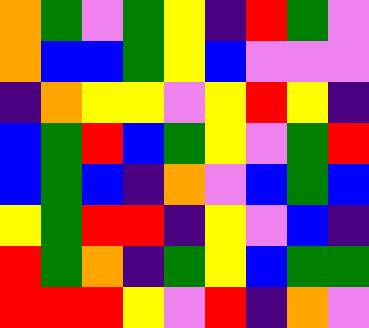[["orange", "green", "violet", "green", "yellow", "indigo", "red", "green", "violet"], ["orange", "blue", "blue", "green", "yellow", "blue", "violet", "violet", "violet"], ["indigo", "orange", "yellow", "yellow", "violet", "yellow", "red", "yellow", "indigo"], ["blue", "green", "red", "blue", "green", "yellow", "violet", "green", "red"], ["blue", "green", "blue", "indigo", "orange", "violet", "blue", "green", "blue"], ["yellow", "green", "red", "red", "indigo", "yellow", "violet", "blue", "indigo"], ["red", "green", "orange", "indigo", "green", "yellow", "blue", "green", "green"], ["red", "red", "red", "yellow", "violet", "red", "indigo", "orange", "violet"]]